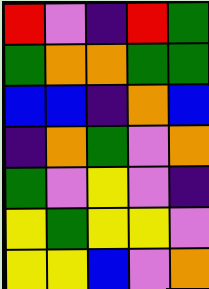[["red", "violet", "indigo", "red", "green"], ["green", "orange", "orange", "green", "green"], ["blue", "blue", "indigo", "orange", "blue"], ["indigo", "orange", "green", "violet", "orange"], ["green", "violet", "yellow", "violet", "indigo"], ["yellow", "green", "yellow", "yellow", "violet"], ["yellow", "yellow", "blue", "violet", "orange"]]